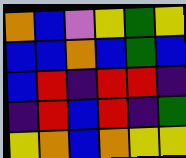[["orange", "blue", "violet", "yellow", "green", "yellow"], ["blue", "blue", "orange", "blue", "green", "blue"], ["blue", "red", "indigo", "red", "red", "indigo"], ["indigo", "red", "blue", "red", "indigo", "green"], ["yellow", "orange", "blue", "orange", "yellow", "yellow"]]